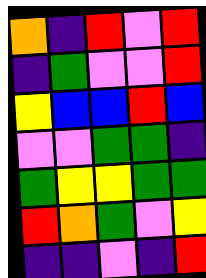[["orange", "indigo", "red", "violet", "red"], ["indigo", "green", "violet", "violet", "red"], ["yellow", "blue", "blue", "red", "blue"], ["violet", "violet", "green", "green", "indigo"], ["green", "yellow", "yellow", "green", "green"], ["red", "orange", "green", "violet", "yellow"], ["indigo", "indigo", "violet", "indigo", "red"]]